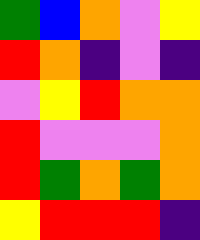[["green", "blue", "orange", "violet", "yellow"], ["red", "orange", "indigo", "violet", "indigo"], ["violet", "yellow", "red", "orange", "orange"], ["red", "violet", "violet", "violet", "orange"], ["red", "green", "orange", "green", "orange"], ["yellow", "red", "red", "red", "indigo"]]